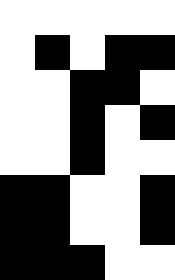[["white", "white", "white", "white", "white"], ["white", "black", "white", "black", "black"], ["white", "white", "black", "black", "white"], ["white", "white", "black", "white", "black"], ["white", "white", "black", "white", "white"], ["black", "black", "white", "white", "black"], ["black", "black", "white", "white", "black"], ["black", "black", "black", "white", "white"]]